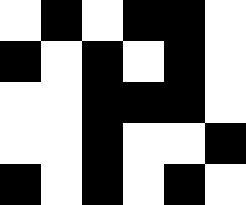[["white", "black", "white", "black", "black", "white"], ["black", "white", "black", "white", "black", "white"], ["white", "white", "black", "black", "black", "white"], ["white", "white", "black", "white", "white", "black"], ["black", "white", "black", "white", "black", "white"]]